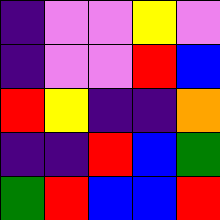[["indigo", "violet", "violet", "yellow", "violet"], ["indigo", "violet", "violet", "red", "blue"], ["red", "yellow", "indigo", "indigo", "orange"], ["indigo", "indigo", "red", "blue", "green"], ["green", "red", "blue", "blue", "red"]]